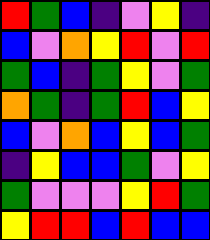[["red", "green", "blue", "indigo", "violet", "yellow", "indigo"], ["blue", "violet", "orange", "yellow", "red", "violet", "red"], ["green", "blue", "indigo", "green", "yellow", "violet", "green"], ["orange", "green", "indigo", "green", "red", "blue", "yellow"], ["blue", "violet", "orange", "blue", "yellow", "blue", "green"], ["indigo", "yellow", "blue", "blue", "green", "violet", "yellow"], ["green", "violet", "violet", "violet", "yellow", "red", "green"], ["yellow", "red", "red", "blue", "red", "blue", "blue"]]